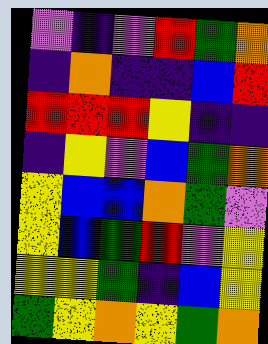[["violet", "indigo", "violet", "red", "green", "orange"], ["indigo", "orange", "indigo", "indigo", "blue", "red"], ["red", "red", "red", "yellow", "indigo", "indigo"], ["indigo", "yellow", "violet", "blue", "green", "orange"], ["yellow", "blue", "blue", "orange", "green", "violet"], ["yellow", "blue", "green", "red", "violet", "yellow"], ["yellow", "yellow", "green", "indigo", "blue", "yellow"], ["green", "yellow", "orange", "yellow", "green", "orange"]]